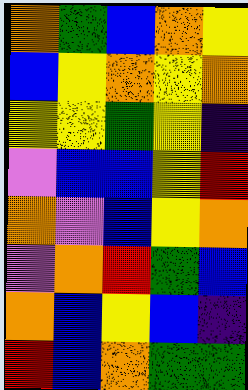[["orange", "green", "blue", "orange", "yellow"], ["blue", "yellow", "orange", "yellow", "orange"], ["yellow", "yellow", "green", "yellow", "indigo"], ["violet", "blue", "blue", "yellow", "red"], ["orange", "violet", "blue", "yellow", "orange"], ["violet", "orange", "red", "green", "blue"], ["orange", "blue", "yellow", "blue", "indigo"], ["red", "blue", "orange", "green", "green"]]